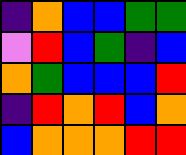[["indigo", "orange", "blue", "blue", "green", "green"], ["violet", "red", "blue", "green", "indigo", "blue"], ["orange", "green", "blue", "blue", "blue", "red"], ["indigo", "red", "orange", "red", "blue", "orange"], ["blue", "orange", "orange", "orange", "red", "red"]]